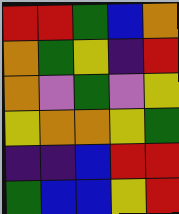[["red", "red", "green", "blue", "orange"], ["orange", "green", "yellow", "indigo", "red"], ["orange", "violet", "green", "violet", "yellow"], ["yellow", "orange", "orange", "yellow", "green"], ["indigo", "indigo", "blue", "red", "red"], ["green", "blue", "blue", "yellow", "red"]]